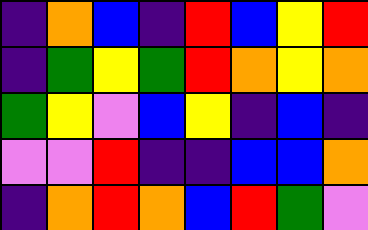[["indigo", "orange", "blue", "indigo", "red", "blue", "yellow", "red"], ["indigo", "green", "yellow", "green", "red", "orange", "yellow", "orange"], ["green", "yellow", "violet", "blue", "yellow", "indigo", "blue", "indigo"], ["violet", "violet", "red", "indigo", "indigo", "blue", "blue", "orange"], ["indigo", "orange", "red", "orange", "blue", "red", "green", "violet"]]